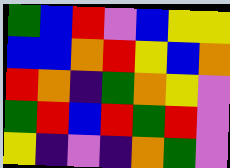[["green", "blue", "red", "violet", "blue", "yellow", "yellow"], ["blue", "blue", "orange", "red", "yellow", "blue", "orange"], ["red", "orange", "indigo", "green", "orange", "yellow", "violet"], ["green", "red", "blue", "red", "green", "red", "violet"], ["yellow", "indigo", "violet", "indigo", "orange", "green", "violet"]]